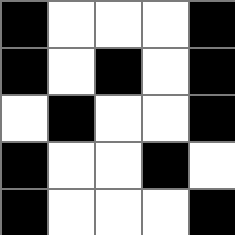[["black", "white", "white", "white", "black"], ["black", "white", "black", "white", "black"], ["white", "black", "white", "white", "black"], ["black", "white", "white", "black", "white"], ["black", "white", "white", "white", "black"]]